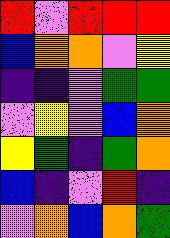[["red", "violet", "red", "red", "red"], ["blue", "orange", "orange", "violet", "yellow"], ["indigo", "indigo", "violet", "green", "green"], ["violet", "yellow", "violet", "blue", "orange"], ["yellow", "green", "indigo", "green", "orange"], ["blue", "indigo", "violet", "red", "indigo"], ["violet", "orange", "blue", "orange", "green"]]